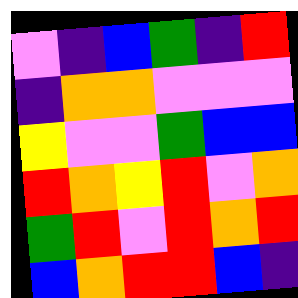[["violet", "indigo", "blue", "green", "indigo", "red"], ["indigo", "orange", "orange", "violet", "violet", "violet"], ["yellow", "violet", "violet", "green", "blue", "blue"], ["red", "orange", "yellow", "red", "violet", "orange"], ["green", "red", "violet", "red", "orange", "red"], ["blue", "orange", "red", "red", "blue", "indigo"]]